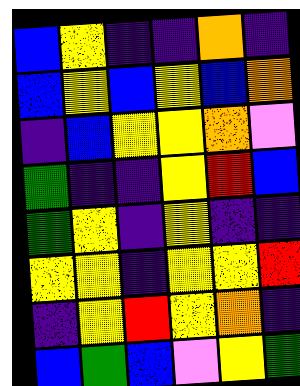[["blue", "yellow", "indigo", "indigo", "orange", "indigo"], ["blue", "yellow", "blue", "yellow", "blue", "orange"], ["indigo", "blue", "yellow", "yellow", "orange", "violet"], ["green", "indigo", "indigo", "yellow", "red", "blue"], ["green", "yellow", "indigo", "yellow", "indigo", "indigo"], ["yellow", "yellow", "indigo", "yellow", "yellow", "red"], ["indigo", "yellow", "red", "yellow", "orange", "indigo"], ["blue", "green", "blue", "violet", "yellow", "green"]]